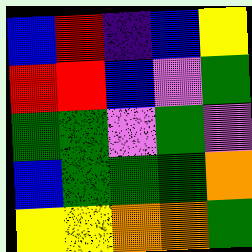[["blue", "red", "indigo", "blue", "yellow"], ["red", "red", "blue", "violet", "green"], ["green", "green", "violet", "green", "violet"], ["blue", "green", "green", "green", "orange"], ["yellow", "yellow", "orange", "orange", "green"]]